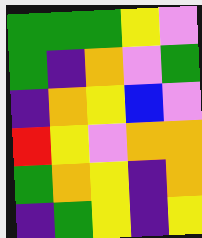[["green", "green", "green", "yellow", "violet"], ["green", "indigo", "orange", "violet", "green"], ["indigo", "orange", "yellow", "blue", "violet"], ["red", "yellow", "violet", "orange", "orange"], ["green", "orange", "yellow", "indigo", "orange"], ["indigo", "green", "yellow", "indigo", "yellow"]]